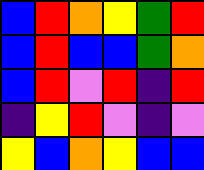[["blue", "red", "orange", "yellow", "green", "red"], ["blue", "red", "blue", "blue", "green", "orange"], ["blue", "red", "violet", "red", "indigo", "red"], ["indigo", "yellow", "red", "violet", "indigo", "violet"], ["yellow", "blue", "orange", "yellow", "blue", "blue"]]